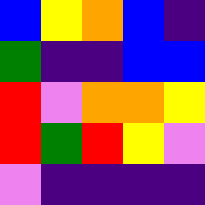[["blue", "yellow", "orange", "blue", "indigo"], ["green", "indigo", "indigo", "blue", "blue"], ["red", "violet", "orange", "orange", "yellow"], ["red", "green", "red", "yellow", "violet"], ["violet", "indigo", "indigo", "indigo", "indigo"]]